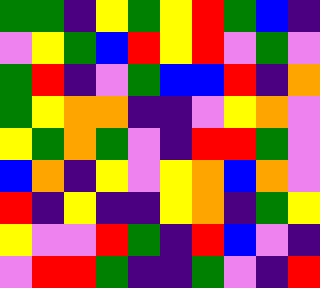[["green", "green", "indigo", "yellow", "green", "yellow", "red", "green", "blue", "indigo"], ["violet", "yellow", "green", "blue", "red", "yellow", "red", "violet", "green", "violet"], ["green", "red", "indigo", "violet", "green", "blue", "blue", "red", "indigo", "orange"], ["green", "yellow", "orange", "orange", "indigo", "indigo", "violet", "yellow", "orange", "violet"], ["yellow", "green", "orange", "green", "violet", "indigo", "red", "red", "green", "violet"], ["blue", "orange", "indigo", "yellow", "violet", "yellow", "orange", "blue", "orange", "violet"], ["red", "indigo", "yellow", "indigo", "indigo", "yellow", "orange", "indigo", "green", "yellow"], ["yellow", "violet", "violet", "red", "green", "indigo", "red", "blue", "violet", "indigo"], ["violet", "red", "red", "green", "indigo", "indigo", "green", "violet", "indigo", "red"]]